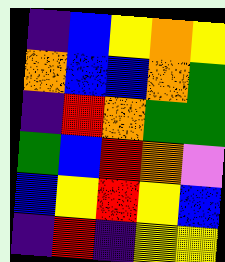[["indigo", "blue", "yellow", "orange", "yellow"], ["orange", "blue", "blue", "orange", "green"], ["indigo", "red", "orange", "green", "green"], ["green", "blue", "red", "orange", "violet"], ["blue", "yellow", "red", "yellow", "blue"], ["indigo", "red", "indigo", "yellow", "yellow"]]